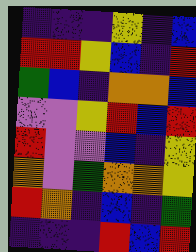[["indigo", "indigo", "indigo", "yellow", "indigo", "blue"], ["red", "red", "yellow", "blue", "indigo", "red"], ["green", "blue", "indigo", "orange", "orange", "blue"], ["violet", "violet", "yellow", "red", "blue", "red"], ["red", "violet", "violet", "blue", "indigo", "yellow"], ["orange", "violet", "green", "orange", "orange", "yellow"], ["red", "orange", "indigo", "blue", "indigo", "green"], ["indigo", "indigo", "indigo", "red", "blue", "red"]]